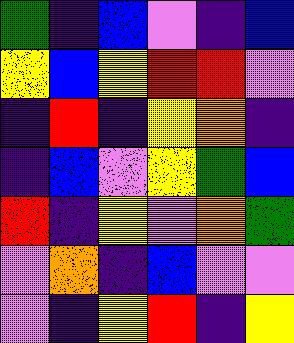[["green", "indigo", "blue", "violet", "indigo", "blue"], ["yellow", "blue", "yellow", "red", "red", "violet"], ["indigo", "red", "indigo", "yellow", "orange", "indigo"], ["indigo", "blue", "violet", "yellow", "green", "blue"], ["red", "indigo", "yellow", "violet", "orange", "green"], ["violet", "orange", "indigo", "blue", "violet", "violet"], ["violet", "indigo", "yellow", "red", "indigo", "yellow"]]